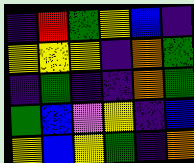[["indigo", "red", "green", "yellow", "blue", "indigo"], ["yellow", "yellow", "yellow", "indigo", "orange", "green"], ["indigo", "green", "indigo", "indigo", "orange", "green"], ["green", "blue", "violet", "yellow", "indigo", "blue"], ["yellow", "blue", "yellow", "green", "indigo", "orange"]]